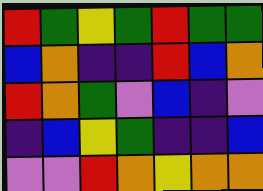[["red", "green", "yellow", "green", "red", "green", "green"], ["blue", "orange", "indigo", "indigo", "red", "blue", "orange"], ["red", "orange", "green", "violet", "blue", "indigo", "violet"], ["indigo", "blue", "yellow", "green", "indigo", "indigo", "blue"], ["violet", "violet", "red", "orange", "yellow", "orange", "orange"]]